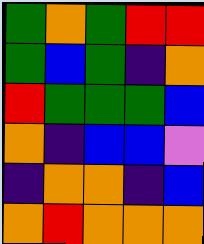[["green", "orange", "green", "red", "red"], ["green", "blue", "green", "indigo", "orange"], ["red", "green", "green", "green", "blue"], ["orange", "indigo", "blue", "blue", "violet"], ["indigo", "orange", "orange", "indigo", "blue"], ["orange", "red", "orange", "orange", "orange"]]